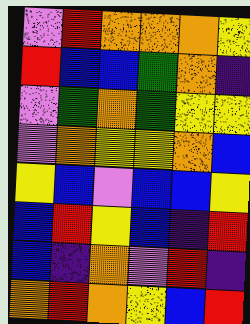[["violet", "red", "orange", "orange", "orange", "yellow"], ["red", "blue", "blue", "green", "orange", "indigo"], ["violet", "green", "orange", "green", "yellow", "yellow"], ["violet", "orange", "yellow", "yellow", "orange", "blue"], ["yellow", "blue", "violet", "blue", "blue", "yellow"], ["blue", "red", "yellow", "blue", "indigo", "red"], ["blue", "indigo", "orange", "violet", "red", "indigo"], ["orange", "red", "orange", "yellow", "blue", "red"]]